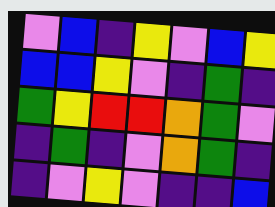[["violet", "blue", "indigo", "yellow", "violet", "blue", "yellow"], ["blue", "blue", "yellow", "violet", "indigo", "green", "indigo"], ["green", "yellow", "red", "red", "orange", "green", "violet"], ["indigo", "green", "indigo", "violet", "orange", "green", "indigo"], ["indigo", "violet", "yellow", "violet", "indigo", "indigo", "blue"]]